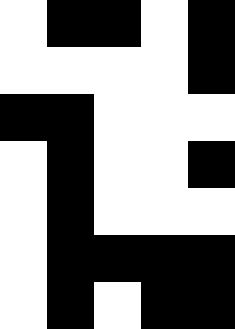[["white", "black", "black", "white", "black"], ["white", "white", "white", "white", "black"], ["black", "black", "white", "white", "white"], ["white", "black", "white", "white", "black"], ["white", "black", "white", "white", "white"], ["white", "black", "black", "black", "black"], ["white", "black", "white", "black", "black"]]